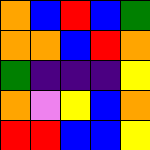[["orange", "blue", "red", "blue", "green"], ["orange", "orange", "blue", "red", "orange"], ["green", "indigo", "indigo", "indigo", "yellow"], ["orange", "violet", "yellow", "blue", "orange"], ["red", "red", "blue", "blue", "yellow"]]